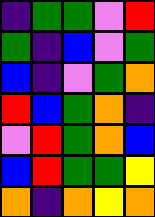[["indigo", "green", "green", "violet", "red"], ["green", "indigo", "blue", "violet", "green"], ["blue", "indigo", "violet", "green", "orange"], ["red", "blue", "green", "orange", "indigo"], ["violet", "red", "green", "orange", "blue"], ["blue", "red", "green", "green", "yellow"], ["orange", "indigo", "orange", "yellow", "orange"]]